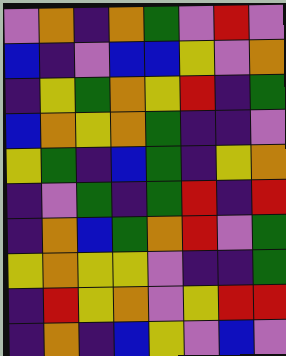[["violet", "orange", "indigo", "orange", "green", "violet", "red", "violet"], ["blue", "indigo", "violet", "blue", "blue", "yellow", "violet", "orange"], ["indigo", "yellow", "green", "orange", "yellow", "red", "indigo", "green"], ["blue", "orange", "yellow", "orange", "green", "indigo", "indigo", "violet"], ["yellow", "green", "indigo", "blue", "green", "indigo", "yellow", "orange"], ["indigo", "violet", "green", "indigo", "green", "red", "indigo", "red"], ["indigo", "orange", "blue", "green", "orange", "red", "violet", "green"], ["yellow", "orange", "yellow", "yellow", "violet", "indigo", "indigo", "green"], ["indigo", "red", "yellow", "orange", "violet", "yellow", "red", "red"], ["indigo", "orange", "indigo", "blue", "yellow", "violet", "blue", "violet"]]